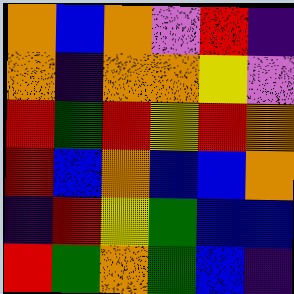[["orange", "blue", "orange", "violet", "red", "indigo"], ["orange", "indigo", "orange", "orange", "yellow", "violet"], ["red", "green", "red", "yellow", "red", "orange"], ["red", "blue", "orange", "blue", "blue", "orange"], ["indigo", "red", "yellow", "green", "blue", "blue"], ["red", "green", "orange", "green", "blue", "indigo"]]